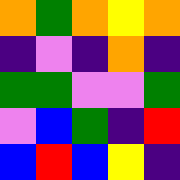[["orange", "green", "orange", "yellow", "orange"], ["indigo", "violet", "indigo", "orange", "indigo"], ["green", "green", "violet", "violet", "green"], ["violet", "blue", "green", "indigo", "red"], ["blue", "red", "blue", "yellow", "indigo"]]